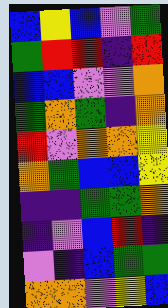[["blue", "yellow", "blue", "violet", "green"], ["green", "red", "red", "indigo", "red"], ["blue", "blue", "violet", "violet", "orange"], ["green", "orange", "green", "indigo", "orange"], ["red", "violet", "orange", "orange", "yellow"], ["orange", "green", "blue", "blue", "yellow"], ["indigo", "indigo", "green", "green", "orange"], ["indigo", "violet", "blue", "red", "indigo"], ["violet", "indigo", "blue", "green", "green"], ["orange", "orange", "violet", "yellow", "blue"]]